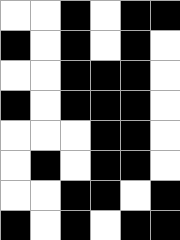[["white", "white", "black", "white", "black", "black"], ["black", "white", "black", "white", "black", "white"], ["white", "white", "black", "black", "black", "white"], ["black", "white", "black", "black", "black", "white"], ["white", "white", "white", "black", "black", "white"], ["white", "black", "white", "black", "black", "white"], ["white", "white", "black", "black", "white", "black"], ["black", "white", "black", "white", "black", "black"]]